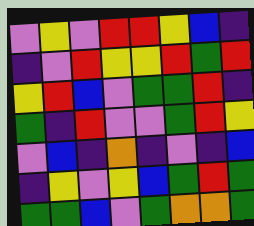[["violet", "yellow", "violet", "red", "red", "yellow", "blue", "indigo"], ["indigo", "violet", "red", "yellow", "yellow", "red", "green", "red"], ["yellow", "red", "blue", "violet", "green", "green", "red", "indigo"], ["green", "indigo", "red", "violet", "violet", "green", "red", "yellow"], ["violet", "blue", "indigo", "orange", "indigo", "violet", "indigo", "blue"], ["indigo", "yellow", "violet", "yellow", "blue", "green", "red", "green"], ["green", "green", "blue", "violet", "green", "orange", "orange", "green"]]